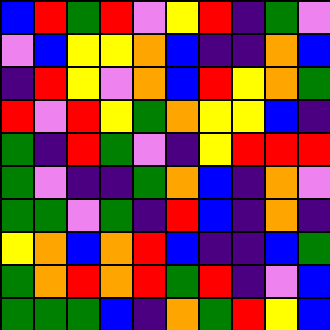[["blue", "red", "green", "red", "violet", "yellow", "red", "indigo", "green", "violet"], ["violet", "blue", "yellow", "yellow", "orange", "blue", "indigo", "indigo", "orange", "blue"], ["indigo", "red", "yellow", "violet", "orange", "blue", "red", "yellow", "orange", "green"], ["red", "violet", "red", "yellow", "green", "orange", "yellow", "yellow", "blue", "indigo"], ["green", "indigo", "red", "green", "violet", "indigo", "yellow", "red", "red", "red"], ["green", "violet", "indigo", "indigo", "green", "orange", "blue", "indigo", "orange", "violet"], ["green", "green", "violet", "green", "indigo", "red", "blue", "indigo", "orange", "indigo"], ["yellow", "orange", "blue", "orange", "red", "blue", "indigo", "indigo", "blue", "green"], ["green", "orange", "red", "orange", "red", "green", "red", "indigo", "violet", "blue"], ["green", "green", "green", "blue", "indigo", "orange", "green", "red", "yellow", "blue"]]